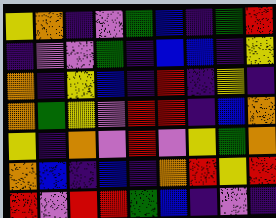[["yellow", "orange", "indigo", "violet", "green", "blue", "indigo", "green", "red"], ["indigo", "violet", "violet", "green", "indigo", "blue", "blue", "indigo", "yellow"], ["orange", "indigo", "yellow", "blue", "indigo", "red", "indigo", "yellow", "indigo"], ["orange", "green", "yellow", "violet", "red", "red", "indigo", "blue", "orange"], ["yellow", "indigo", "orange", "violet", "red", "violet", "yellow", "green", "orange"], ["orange", "blue", "indigo", "blue", "indigo", "orange", "red", "yellow", "red"], ["red", "violet", "red", "red", "green", "blue", "indigo", "violet", "indigo"]]